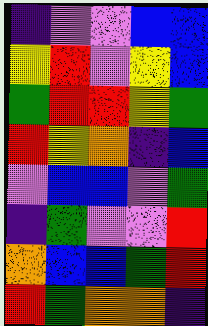[["indigo", "violet", "violet", "blue", "blue"], ["yellow", "red", "violet", "yellow", "blue"], ["green", "red", "red", "yellow", "green"], ["red", "yellow", "orange", "indigo", "blue"], ["violet", "blue", "blue", "violet", "green"], ["indigo", "green", "violet", "violet", "red"], ["orange", "blue", "blue", "green", "red"], ["red", "green", "orange", "orange", "indigo"]]